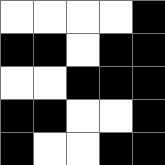[["white", "white", "white", "white", "black"], ["black", "black", "white", "black", "black"], ["white", "white", "black", "black", "black"], ["black", "black", "white", "white", "black"], ["black", "white", "white", "black", "black"]]